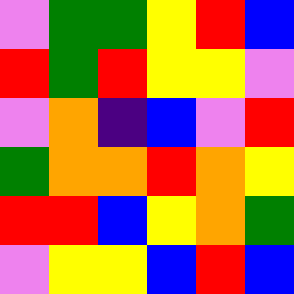[["violet", "green", "green", "yellow", "red", "blue"], ["red", "green", "red", "yellow", "yellow", "violet"], ["violet", "orange", "indigo", "blue", "violet", "red"], ["green", "orange", "orange", "red", "orange", "yellow"], ["red", "red", "blue", "yellow", "orange", "green"], ["violet", "yellow", "yellow", "blue", "red", "blue"]]